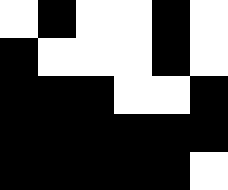[["white", "black", "white", "white", "black", "white"], ["black", "white", "white", "white", "black", "white"], ["black", "black", "black", "white", "white", "black"], ["black", "black", "black", "black", "black", "black"], ["black", "black", "black", "black", "black", "white"]]